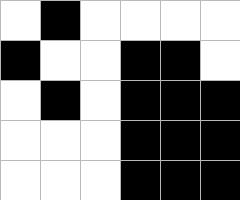[["white", "black", "white", "white", "white", "white"], ["black", "white", "white", "black", "black", "white"], ["white", "black", "white", "black", "black", "black"], ["white", "white", "white", "black", "black", "black"], ["white", "white", "white", "black", "black", "black"]]